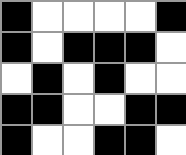[["black", "white", "white", "white", "white", "black"], ["black", "white", "black", "black", "black", "white"], ["white", "black", "white", "black", "white", "white"], ["black", "black", "white", "white", "black", "black"], ["black", "white", "white", "black", "black", "white"]]